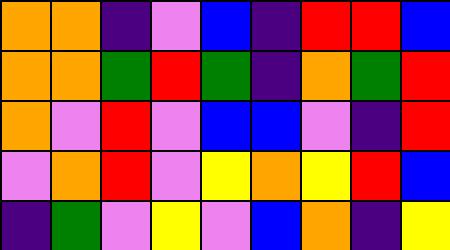[["orange", "orange", "indigo", "violet", "blue", "indigo", "red", "red", "blue"], ["orange", "orange", "green", "red", "green", "indigo", "orange", "green", "red"], ["orange", "violet", "red", "violet", "blue", "blue", "violet", "indigo", "red"], ["violet", "orange", "red", "violet", "yellow", "orange", "yellow", "red", "blue"], ["indigo", "green", "violet", "yellow", "violet", "blue", "orange", "indigo", "yellow"]]